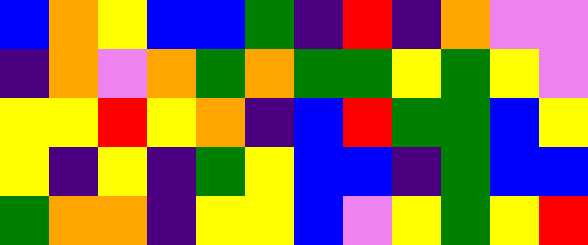[["blue", "orange", "yellow", "blue", "blue", "green", "indigo", "red", "indigo", "orange", "violet", "violet"], ["indigo", "orange", "violet", "orange", "green", "orange", "green", "green", "yellow", "green", "yellow", "violet"], ["yellow", "yellow", "red", "yellow", "orange", "indigo", "blue", "red", "green", "green", "blue", "yellow"], ["yellow", "indigo", "yellow", "indigo", "green", "yellow", "blue", "blue", "indigo", "green", "blue", "blue"], ["green", "orange", "orange", "indigo", "yellow", "yellow", "blue", "violet", "yellow", "green", "yellow", "red"]]